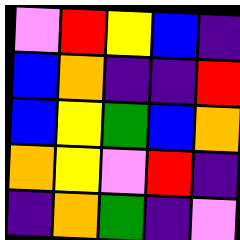[["violet", "red", "yellow", "blue", "indigo"], ["blue", "orange", "indigo", "indigo", "red"], ["blue", "yellow", "green", "blue", "orange"], ["orange", "yellow", "violet", "red", "indigo"], ["indigo", "orange", "green", "indigo", "violet"]]